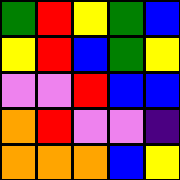[["green", "red", "yellow", "green", "blue"], ["yellow", "red", "blue", "green", "yellow"], ["violet", "violet", "red", "blue", "blue"], ["orange", "red", "violet", "violet", "indigo"], ["orange", "orange", "orange", "blue", "yellow"]]